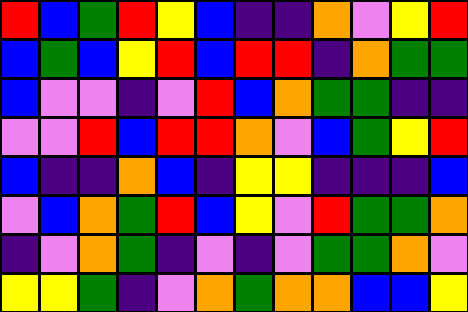[["red", "blue", "green", "red", "yellow", "blue", "indigo", "indigo", "orange", "violet", "yellow", "red"], ["blue", "green", "blue", "yellow", "red", "blue", "red", "red", "indigo", "orange", "green", "green"], ["blue", "violet", "violet", "indigo", "violet", "red", "blue", "orange", "green", "green", "indigo", "indigo"], ["violet", "violet", "red", "blue", "red", "red", "orange", "violet", "blue", "green", "yellow", "red"], ["blue", "indigo", "indigo", "orange", "blue", "indigo", "yellow", "yellow", "indigo", "indigo", "indigo", "blue"], ["violet", "blue", "orange", "green", "red", "blue", "yellow", "violet", "red", "green", "green", "orange"], ["indigo", "violet", "orange", "green", "indigo", "violet", "indigo", "violet", "green", "green", "orange", "violet"], ["yellow", "yellow", "green", "indigo", "violet", "orange", "green", "orange", "orange", "blue", "blue", "yellow"]]